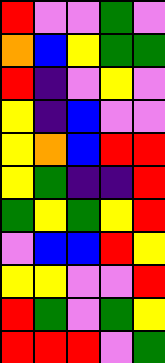[["red", "violet", "violet", "green", "violet"], ["orange", "blue", "yellow", "green", "green"], ["red", "indigo", "violet", "yellow", "violet"], ["yellow", "indigo", "blue", "violet", "violet"], ["yellow", "orange", "blue", "red", "red"], ["yellow", "green", "indigo", "indigo", "red"], ["green", "yellow", "green", "yellow", "red"], ["violet", "blue", "blue", "red", "yellow"], ["yellow", "yellow", "violet", "violet", "red"], ["red", "green", "violet", "green", "yellow"], ["red", "red", "red", "violet", "green"]]